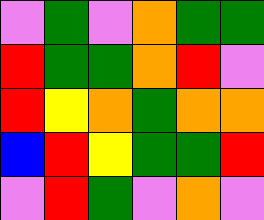[["violet", "green", "violet", "orange", "green", "green"], ["red", "green", "green", "orange", "red", "violet"], ["red", "yellow", "orange", "green", "orange", "orange"], ["blue", "red", "yellow", "green", "green", "red"], ["violet", "red", "green", "violet", "orange", "violet"]]